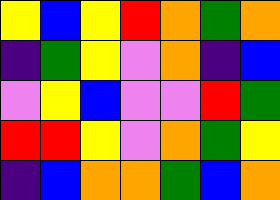[["yellow", "blue", "yellow", "red", "orange", "green", "orange"], ["indigo", "green", "yellow", "violet", "orange", "indigo", "blue"], ["violet", "yellow", "blue", "violet", "violet", "red", "green"], ["red", "red", "yellow", "violet", "orange", "green", "yellow"], ["indigo", "blue", "orange", "orange", "green", "blue", "orange"]]